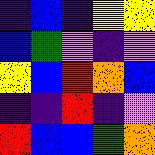[["indigo", "blue", "indigo", "yellow", "yellow"], ["blue", "green", "violet", "indigo", "violet"], ["yellow", "blue", "red", "orange", "blue"], ["indigo", "indigo", "red", "indigo", "violet"], ["red", "blue", "blue", "green", "orange"]]